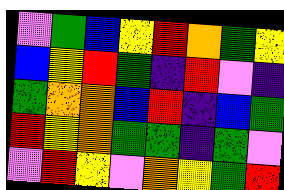[["violet", "green", "blue", "yellow", "red", "orange", "green", "yellow"], ["blue", "yellow", "red", "green", "indigo", "red", "violet", "indigo"], ["green", "orange", "orange", "blue", "red", "indigo", "blue", "green"], ["red", "yellow", "orange", "green", "green", "indigo", "green", "violet"], ["violet", "red", "yellow", "violet", "orange", "yellow", "green", "red"]]